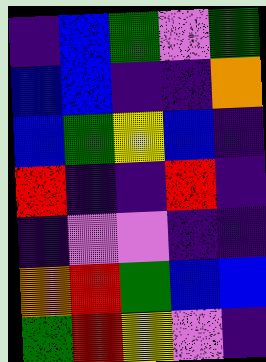[["indigo", "blue", "green", "violet", "green"], ["blue", "blue", "indigo", "indigo", "orange"], ["blue", "green", "yellow", "blue", "indigo"], ["red", "indigo", "indigo", "red", "indigo"], ["indigo", "violet", "violet", "indigo", "indigo"], ["orange", "red", "green", "blue", "blue"], ["green", "red", "yellow", "violet", "indigo"]]